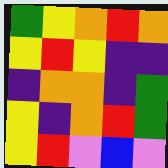[["green", "yellow", "orange", "red", "orange"], ["yellow", "red", "yellow", "indigo", "indigo"], ["indigo", "orange", "orange", "indigo", "green"], ["yellow", "indigo", "orange", "red", "green"], ["yellow", "red", "violet", "blue", "violet"]]